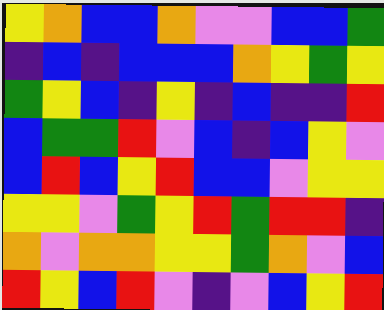[["yellow", "orange", "blue", "blue", "orange", "violet", "violet", "blue", "blue", "green"], ["indigo", "blue", "indigo", "blue", "blue", "blue", "orange", "yellow", "green", "yellow"], ["green", "yellow", "blue", "indigo", "yellow", "indigo", "blue", "indigo", "indigo", "red"], ["blue", "green", "green", "red", "violet", "blue", "indigo", "blue", "yellow", "violet"], ["blue", "red", "blue", "yellow", "red", "blue", "blue", "violet", "yellow", "yellow"], ["yellow", "yellow", "violet", "green", "yellow", "red", "green", "red", "red", "indigo"], ["orange", "violet", "orange", "orange", "yellow", "yellow", "green", "orange", "violet", "blue"], ["red", "yellow", "blue", "red", "violet", "indigo", "violet", "blue", "yellow", "red"]]